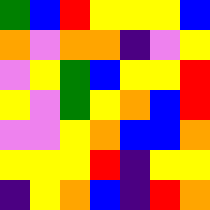[["green", "blue", "red", "yellow", "yellow", "yellow", "blue"], ["orange", "violet", "orange", "orange", "indigo", "violet", "yellow"], ["violet", "yellow", "green", "blue", "yellow", "yellow", "red"], ["yellow", "violet", "green", "yellow", "orange", "blue", "red"], ["violet", "violet", "yellow", "orange", "blue", "blue", "orange"], ["yellow", "yellow", "yellow", "red", "indigo", "yellow", "yellow"], ["indigo", "yellow", "orange", "blue", "indigo", "red", "orange"]]